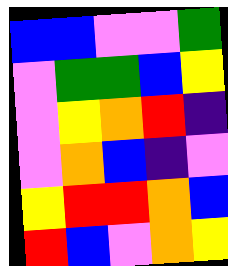[["blue", "blue", "violet", "violet", "green"], ["violet", "green", "green", "blue", "yellow"], ["violet", "yellow", "orange", "red", "indigo"], ["violet", "orange", "blue", "indigo", "violet"], ["yellow", "red", "red", "orange", "blue"], ["red", "blue", "violet", "orange", "yellow"]]